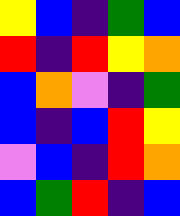[["yellow", "blue", "indigo", "green", "blue"], ["red", "indigo", "red", "yellow", "orange"], ["blue", "orange", "violet", "indigo", "green"], ["blue", "indigo", "blue", "red", "yellow"], ["violet", "blue", "indigo", "red", "orange"], ["blue", "green", "red", "indigo", "blue"]]